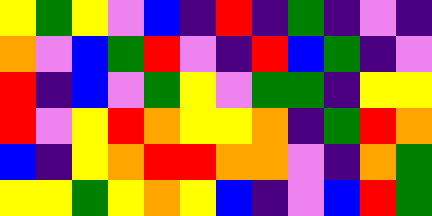[["yellow", "green", "yellow", "violet", "blue", "indigo", "red", "indigo", "green", "indigo", "violet", "indigo"], ["orange", "violet", "blue", "green", "red", "violet", "indigo", "red", "blue", "green", "indigo", "violet"], ["red", "indigo", "blue", "violet", "green", "yellow", "violet", "green", "green", "indigo", "yellow", "yellow"], ["red", "violet", "yellow", "red", "orange", "yellow", "yellow", "orange", "indigo", "green", "red", "orange"], ["blue", "indigo", "yellow", "orange", "red", "red", "orange", "orange", "violet", "indigo", "orange", "green"], ["yellow", "yellow", "green", "yellow", "orange", "yellow", "blue", "indigo", "violet", "blue", "red", "green"]]